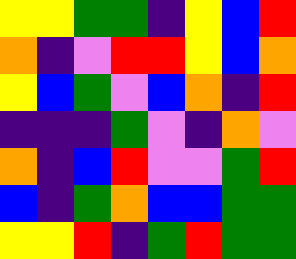[["yellow", "yellow", "green", "green", "indigo", "yellow", "blue", "red"], ["orange", "indigo", "violet", "red", "red", "yellow", "blue", "orange"], ["yellow", "blue", "green", "violet", "blue", "orange", "indigo", "red"], ["indigo", "indigo", "indigo", "green", "violet", "indigo", "orange", "violet"], ["orange", "indigo", "blue", "red", "violet", "violet", "green", "red"], ["blue", "indigo", "green", "orange", "blue", "blue", "green", "green"], ["yellow", "yellow", "red", "indigo", "green", "red", "green", "green"]]